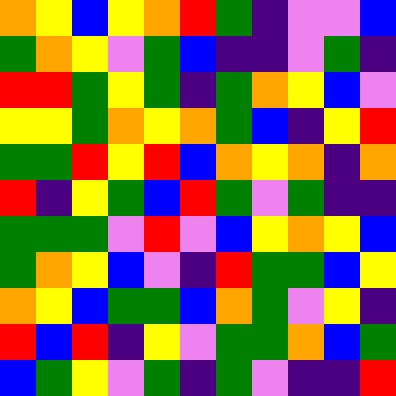[["orange", "yellow", "blue", "yellow", "orange", "red", "green", "indigo", "violet", "violet", "blue"], ["green", "orange", "yellow", "violet", "green", "blue", "indigo", "indigo", "violet", "green", "indigo"], ["red", "red", "green", "yellow", "green", "indigo", "green", "orange", "yellow", "blue", "violet"], ["yellow", "yellow", "green", "orange", "yellow", "orange", "green", "blue", "indigo", "yellow", "red"], ["green", "green", "red", "yellow", "red", "blue", "orange", "yellow", "orange", "indigo", "orange"], ["red", "indigo", "yellow", "green", "blue", "red", "green", "violet", "green", "indigo", "indigo"], ["green", "green", "green", "violet", "red", "violet", "blue", "yellow", "orange", "yellow", "blue"], ["green", "orange", "yellow", "blue", "violet", "indigo", "red", "green", "green", "blue", "yellow"], ["orange", "yellow", "blue", "green", "green", "blue", "orange", "green", "violet", "yellow", "indigo"], ["red", "blue", "red", "indigo", "yellow", "violet", "green", "green", "orange", "blue", "green"], ["blue", "green", "yellow", "violet", "green", "indigo", "green", "violet", "indigo", "indigo", "red"]]